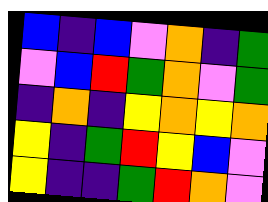[["blue", "indigo", "blue", "violet", "orange", "indigo", "green"], ["violet", "blue", "red", "green", "orange", "violet", "green"], ["indigo", "orange", "indigo", "yellow", "orange", "yellow", "orange"], ["yellow", "indigo", "green", "red", "yellow", "blue", "violet"], ["yellow", "indigo", "indigo", "green", "red", "orange", "violet"]]